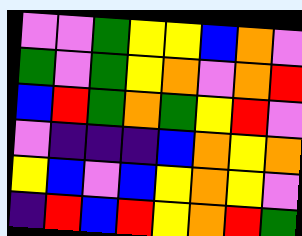[["violet", "violet", "green", "yellow", "yellow", "blue", "orange", "violet"], ["green", "violet", "green", "yellow", "orange", "violet", "orange", "red"], ["blue", "red", "green", "orange", "green", "yellow", "red", "violet"], ["violet", "indigo", "indigo", "indigo", "blue", "orange", "yellow", "orange"], ["yellow", "blue", "violet", "blue", "yellow", "orange", "yellow", "violet"], ["indigo", "red", "blue", "red", "yellow", "orange", "red", "green"]]